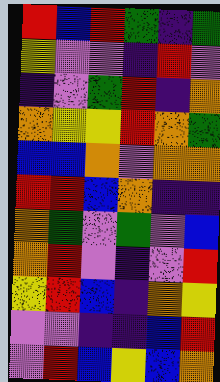[["red", "blue", "red", "green", "indigo", "green"], ["yellow", "violet", "violet", "indigo", "red", "violet"], ["indigo", "violet", "green", "red", "indigo", "orange"], ["orange", "yellow", "yellow", "red", "orange", "green"], ["blue", "blue", "orange", "violet", "orange", "orange"], ["red", "red", "blue", "orange", "indigo", "indigo"], ["orange", "green", "violet", "green", "violet", "blue"], ["orange", "red", "violet", "indigo", "violet", "red"], ["yellow", "red", "blue", "indigo", "orange", "yellow"], ["violet", "violet", "indigo", "indigo", "blue", "red"], ["violet", "red", "blue", "yellow", "blue", "orange"]]